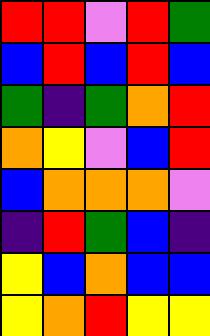[["red", "red", "violet", "red", "green"], ["blue", "red", "blue", "red", "blue"], ["green", "indigo", "green", "orange", "red"], ["orange", "yellow", "violet", "blue", "red"], ["blue", "orange", "orange", "orange", "violet"], ["indigo", "red", "green", "blue", "indigo"], ["yellow", "blue", "orange", "blue", "blue"], ["yellow", "orange", "red", "yellow", "yellow"]]